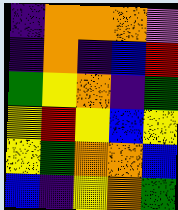[["indigo", "orange", "orange", "orange", "violet"], ["indigo", "orange", "indigo", "blue", "red"], ["green", "yellow", "orange", "indigo", "green"], ["yellow", "red", "yellow", "blue", "yellow"], ["yellow", "green", "orange", "orange", "blue"], ["blue", "indigo", "yellow", "orange", "green"]]